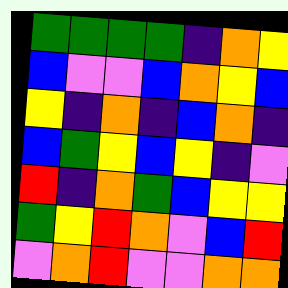[["green", "green", "green", "green", "indigo", "orange", "yellow"], ["blue", "violet", "violet", "blue", "orange", "yellow", "blue"], ["yellow", "indigo", "orange", "indigo", "blue", "orange", "indigo"], ["blue", "green", "yellow", "blue", "yellow", "indigo", "violet"], ["red", "indigo", "orange", "green", "blue", "yellow", "yellow"], ["green", "yellow", "red", "orange", "violet", "blue", "red"], ["violet", "orange", "red", "violet", "violet", "orange", "orange"]]